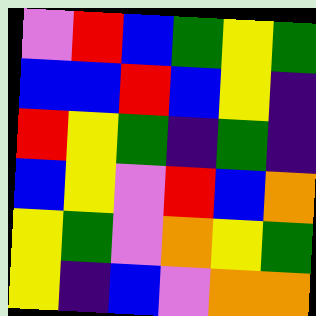[["violet", "red", "blue", "green", "yellow", "green"], ["blue", "blue", "red", "blue", "yellow", "indigo"], ["red", "yellow", "green", "indigo", "green", "indigo"], ["blue", "yellow", "violet", "red", "blue", "orange"], ["yellow", "green", "violet", "orange", "yellow", "green"], ["yellow", "indigo", "blue", "violet", "orange", "orange"]]